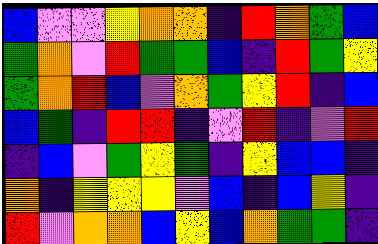[["blue", "violet", "violet", "yellow", "orange", "orange", "indigo", "red", "orange", "green", "blue"], ["green", "orange", "violet", "red", "green", "green", "blue", "indigo", "red", "green", "yellow"], ["green", "orange", "red", "blue", "violet", "orange", "green", "yellow", "red", "indigo", "blue"], ["blue", "green", "indigo", "red", "red", "indigo", "violet", "red", "indigo", "violet", "red"], ["indigo", "blue", "violet", "green", "yellow", "green", "indigo", "yellow", "blue", "blue", "indigo"], ["orange", "indigo", "yellow", "yellow", "yellow", "violet", "blue", "indigo", "blue", "yellow", "indigo"], ["red", "violet", "orange", "orange", "blue", "yellow", "blue", "orange", "green", "green", "indigo"]]